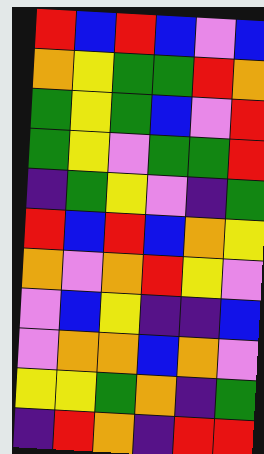[["red", "blue", "red", "blue", "violet", "blue"], ["orange", "yellow", "green", "green", "red", "orange"], ["green", "yellow", "green", "blue", "violet", "red"], ["green", "yellow", "violet", "green", "green", "red"], ["indigo", "green", "yellow", "violet", "indigo", "green"], ["red", "blue", "red", "blue", "orange", "yellow"], ["orange", "violet", "orange", "red", "yellow", "violet"], ["violet", "blue", "yellow", "indigo", "indigo", "blue"], ["violet", "orange", "orange", "blue", "orange", "violet"], ["yellow", "yellow", "green", "orange", "indigo", "green"], ["indigo", "red", "orange", "indigo", "red", "red"]]